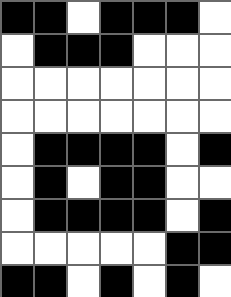[["black", "black", "white", "black", "black", "black", "white"], ["white", "black", "black", "black", "white", "white", "white"], ["white", "white", "white", "white", "white", "white", "white"], ["white", "white", "white", "white", "white", "white", "white"], ["white", "black", "black", "black", "black", "white", "black"], ["white", "black", "white", "black", "black", "white", "white"], ["white", "black", "black", "black", "black", "white", "black"], ["white", "white", "white", "white", "white", "black", "black"], ["black", "black", "white", "black", "white", "black", "white"]]